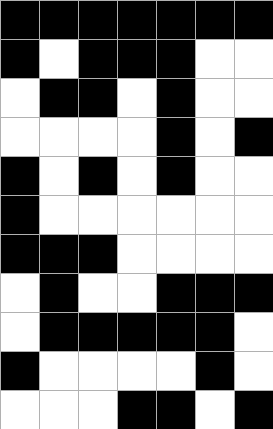[["black", "black", "black", "black", "black", "black", "black"], ["black", "white", "black", "black", "black", "white", "white"], ["white", "black", "black", "white", "black", "white", "white"], ["white", "white", "white", "white", "black", "white", "black"], ["black", "white", "black", "white", "black", "white", "white"], ["black", "white", "white", "white", "white", "white", "white"], ["black", "black", "black", "white", "white", "white", "white"], ["white", "black", "white", "white", "black", "black", "black"], ["white", "black", "black", "black", "black", "black", "white"], ["black", "white", "white", "white", "white", "black", "white"], ["white", "white", "white", "black", "black", "white", "black"]]